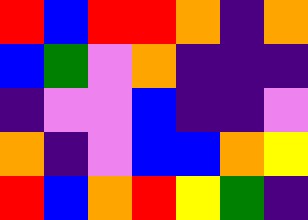[["red", "blue", "red", "red", "orange", "indigo", "orange"], ["blue", "green", "violet", "orange", "indigo", "indigo", "indigo"], ["indigo", "violet", "violet", "blue", "indigo", "indigo", "violet"], ["orange", "indigo", "violet", "blue", "blue", "orange", "yellow"], ["red", "blue", "orange", "red", "yellow", "green", "indigo"]]